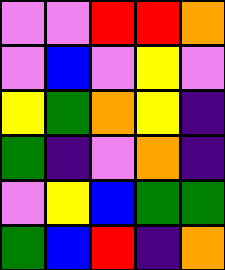[["violet", "violet", "red", "red", "orange"], ["violet", "blue", "violet", "yellow", "violet"], ["yellow", "green", "orange", "yellow", "indigo"], ["green", "indigo", "violet", "orange", "indigo"], ["violet", "yellow", "blue", "green", "green"], ["green", "blue", "red", "indigo", "orange"]]